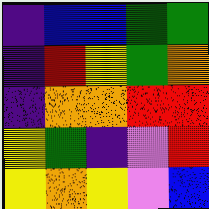[["indigo", "blue", "blue", "green", "green"], ["indigo", "red", "yellow", "green", "orange"], ["indigo", "orange", "orange", "red", "red"], ["yellow", "green", "indigo", "violet", "red"], ["yellow", "orange", "yellow", "violet", "blue"]]